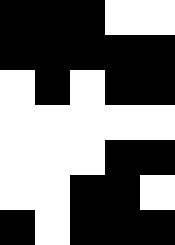[["black", "black", "black", "white", "white"], ["black", "black", "black", "black", "black"], ["white", "black", "white", "black", "black"], ["white", "white", "white", "white", "white"], ["white", "white", "white", "black", "black"], ["white", "white", "black", "black", "white"], ["black", "white", "black", "black", "black"]]